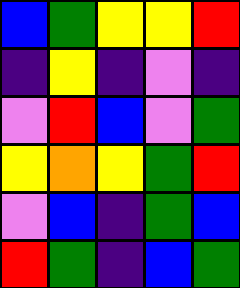[["blue", "green", "yellow", "yellow", "red"], ["indigo", "yellow", "indigo", "violet", "indigo"], ["violet", "red", "blue", "violet", "green"], ["yellow", "orange", "yellow", "green", "red"], ["violet", "blue", "indigo", "green", "blue"], ["red", "green", "indigo", "blue", "green"]]